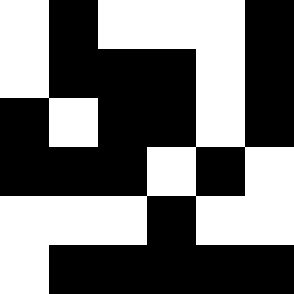[["white", "black", "white", "white", "white", "black"], ["white", "black", "black", "black", "white", "black"], ["black", "white", "black", "black", "white", "black"], ["black", "black", "black", "white", "black", "white"], ["white", "white", "white", "black", "white", "white"], ["white", "black", "black", "black", "black", "black"]]